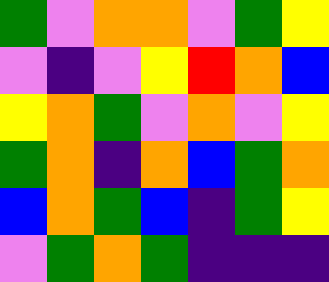[["green", "violet", "orange", "orange", "violet", "green", "yellow"], ["violet", "indigo", "violet", "yellow", "red", "orange", "blue"], ["yellow", "orange", "green", "violet", "orange", "violet", "yellow"], ["green", "orange", "indigo", "orange", "blue", "green", "orange"], ["blue", "orange", "green", "blue", "indigo", "green", "yellow"], ["violet", "green", "orange", "green", "indigo", "indigo", "indigo"]]